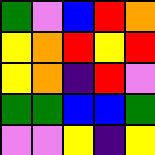[["green", "violet", "blue", "red", "orange"], ["yellow", "orange", "red", "yellow", "red"], ["yellow", "orange", "indigo", "red", "violet"], ["green", "green", "blue", "blue", "green"], ["violet", "violet", "yellow", "indigo", "yellow"]]